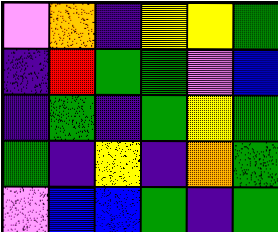[["violet", "orange", "indigo", "yellow", "yellow", "green"], ["indigo", "red", "green", "green", "violet", "blue"], ["indigo", "green", "indigo", "green", "yellow", "green"], ["green", "indigo", "yellow", "indigo", "orange", "green"], ["violet", "blue", "blue", "green", "indigo", "green"]]